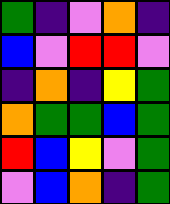[["green", "indigo", "violet", "orange", "indigo"], ["blue", "violet", "red", "red", "violet"], ["indigo", "orange", "indigo", "yellow", "green"], ["orange", "green", "green", "blue", "green"], ["red", "blue", "yellow", "violet", "green"], ["violet", "blue", "orange", "indigo", "green"]]